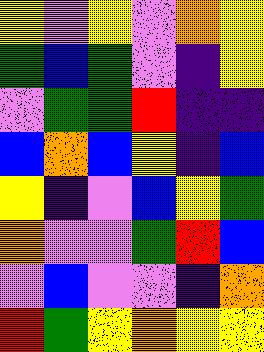[["yellow", "violet", "yellow", "violet", "orange", "yellow"], ["green", "blue", "green", "violet", "indigo", "yellow"], ["violet", "green", "green", "red", "indigo", "indigo"], ["blue", "orange", "blue", "yellow", "indigo", "blue"], ["yellow", "indigo", "violet", "blue", "yellow", "green"], ["orange", "violet", "violet", "green", "red", "blue"], ["violet", "blue", "violet", "violet", "indigo", "orange"], ["red", "green", "yellow", "orange", "yellow", "yellow"]]